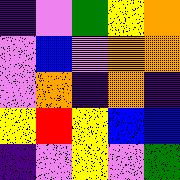[["indigo", "violet", "green", "yellow", "orange"], ["violet", "blue", "violet", "orange", "orange"], ["violet", "orange", "indigo", "orange", "indigo"], ["yellow", "red", "yellow", "blue", "blue"], ["indigo", "violet", "yellow", "violet", "green"]]